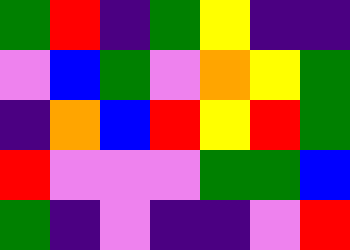[["green", "red", "indigo", "green", "yellow", "indigo", "indigo"], ["violet", "blue", "green", "violet", "orange", "yellow", "green"], ["indigo", "orange", "blue", "red", "yellow", "red", "green"], ["red", "violet", "violet", "violet", "green", "green", "blue"], ["green", "indigo", "violet", "indigo", "indigo", "violet", "red"]]